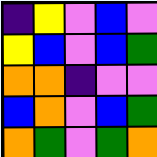[["indigo", "yellow", "violet", "blue", "violet"], ["yellow", "blue", "violet", "blue", "green"], ["orange", "orange", "indigo", "violet", "violet"], ["blue", "orange", "violet", "blue", "green"], ["orange", "green", "violet", "green", "orange"]]